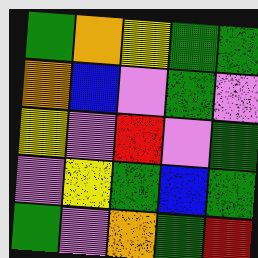[["green", "orange", "yellow", "green", "green"], ["orange", "blue", "violet", "green", "violet"], ["yellow", "violet", "red", "violet", "green"], ["violet", "yellow", "green", "blue", "green"], ["green", "violet", "orange", "green", "red"]]